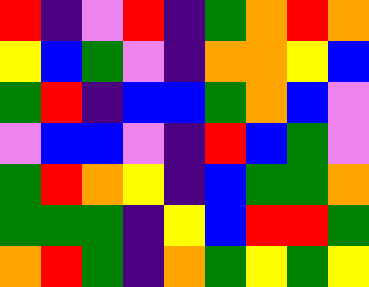[["red", "indigo", "violet", "red", "indigo", "green", "orange", "red", "orange"], ["yellow", "blue", "green", "violet", "indigo", "orange", "orange", "yellow", "blue"], ["green", "red", "indigo", "blue", "blue", "green", "orange", "blue", "violet"], ["violet", "blue", "blue", "violet", "indigo", "red", "blue", "green", "violet"], ["green", "red", "orange", "yellow", "indigo", "blue", "green", "green", "orange"], ["green", "green", "green", "indigo", "yellow", "blue", "red", "red", "green"], ["orange", "red", "green", "indigo", "orange", "green", "yellow", "green", "yellow"]]